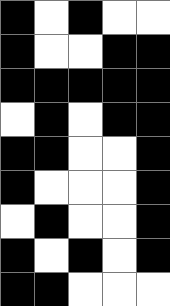[["black", "white", "black", "white", "white"], ["black", "white", "white", "black", "black"], ["black", "black", "black", "black", "black"], ["white", "black", "white", "black", "black"], ["black", "black", "white", "white", "black"], ["black", "white", "white", "white", "black"], ["white", "black", "white", "white", "black"], ["black", "white", "black", "white", "black"], ["black", "black", "white", "white", "white"]]